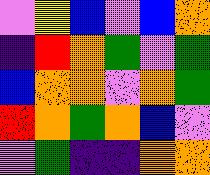[["violet", "yellow", "blue", "violet", "blue", "orange"], ["indigo", "red", "orange", "green", "violet", "green"], ["blue", "orange", "orange", "violet", "orange", "green"], ["red", "orange", "green", "orange", "blue", "violet"], ["violet", "green", "indigo", "indigo", "orange", "orange"]]